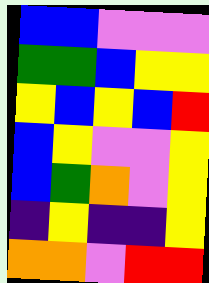[["blue", "blue", "violet", "violet", "violet"], ["green", "green", "blue", "yellow", "yellow"], ["yellow", "blue", "yellow", "blue", "red"], ["blue", "yellow", "violet", "violet", "yellow"], ["blue", "green", "orange", "violet", "yellow"], ["indigo", "yellow", "indigo", "indigo", "yellow"], ["orange", "orange", "violet", "red", "red"]]